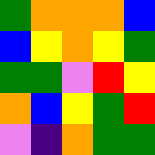[["green", "orange", "orange", "orange", "blue"], ["blue", "yellow", "orange", "yellow", "green"], ["green", "green", "violet", "red", "yellow"], ["orange", "blue", "yellow", "green", "red"], ["violet", "indigo", "orange", "green", "green"]]